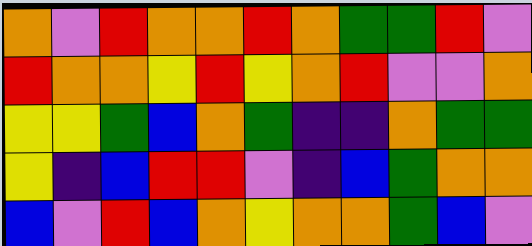[["orange", "violet", "red", "orange", "orange", "red", "orange", "green", "green", "red", "violet"], ["red", "orange", "orange", "yellow", "red", "yellow", "orange", "red", "violet", "violet", "orange"], ["yellow", "yellow", "green", "blue", "orange", "green", "indigo", "indigo", "orange", "green", "green"], ["yellow", "indigo", "blue", "red", "red", "violet", "indigo", "blue", "green", "orange", "orange"], ["blue", "violet", "red", "blue", "orange", "yellow", "orange", "orange", "green", "blue", "violet"]]